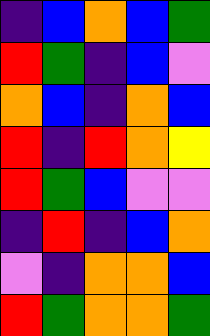[["indigo", "blue", "orange", "blue", "green"], ["red", "green", "indigo", "blue", "violet"], ["orange", "blue", "indigo", "orange", "blue"], ["red", "indigo", "red", "orange", "yellow"], ["red", "green", "blue", "violet", "violet"], ["indigo", "red", "indigo", "blue", "orange"], ["violet", "indigo", "orange", "orange", "blue"], ["red", "green", "orange", "orange", "green"]]